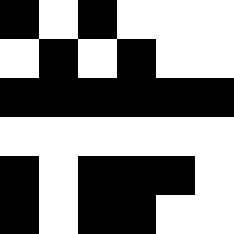[["black", "white", "black", "white", "white", "white"], ["white", "black", "white", "black", "white", "white"], ["black", "black", "black", "black", "black", "black"], ["white", "white", "white", "white", "white", "white"], ["black", "white", "black", "black", "black", "white"], ["black", "white", "black", "black", "white", "white"]]